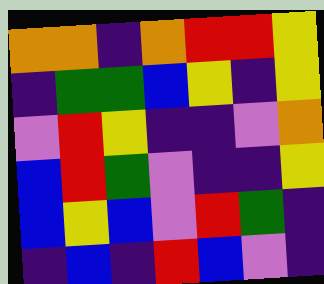[["orange", "orange", "indigo", "orange", "red", "red", "yellow"], ["indigo", "green", "green", "blue", "yellow", "indigo", "yellow"], ["violet", "red", "yellow", "indigo", "indigo", "violet", "orange"], ["blue", "red", "green", "violet", "indigo", "indigo", "yellow"], ["blue", "yellow", "blue", "violet", "red", "green", "indigo"], ["indigo", "blue", "indigo", "red", "blue", "violet", "indigo"]]